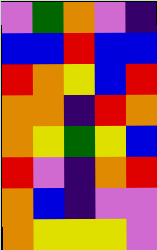[["violet", "green", "orange", "violet", "indigo"], ["blue", "blue", "red", "blue", "blue"], ["red", "orange", "yellow", "blue", "red"], ["orange", "orange", "indigo", "red", "orange"], ["orange", "yellow", "green", "yellow", "blue"], ["red", "violet", "indigo", "orange", "red"], ["orange", "blue", "indigo", "violet", "violet"], ["orange", "yellow", "yellow", "yellow", "violet"]]